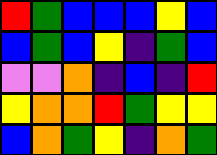[["red", "green", "blue", "blue", "blue", "yellow", "blue"], ["blue", "green", "blue", "yellow", "indigo", "green", "blue"], ["violet", "violet", "orange", "indigo", "blue", "indigo", "red"], ["yellow", "orange", "orange", "red", "green", "yellow", "yellow"], ["blue", "orange", "green", "yellow", "indigo", "orange", "green"]]